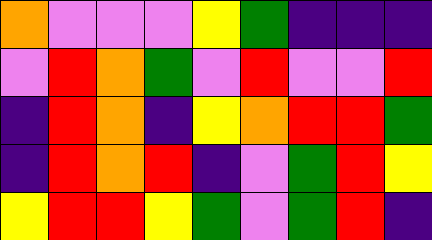[["orange", "violet", "violet", "violet", "yellow", "green", "indigo", "indigo", "indigo"], ["violet", "red", "orange", "green", "violet", "red", "violet", "violet", "red"], ["indigo", "red", "orange", "indigo", "yellow", "orange", "red", "red", "green"], ["indigo", "red", "orange", "red", "indigo", "violet", "green", "red", "yellow"], ["yellow", "red", "red", "yellow", "green", "violet", "green", "red", "indigo"]]